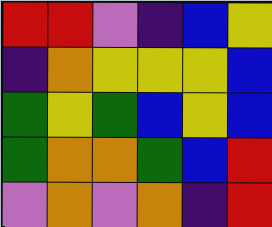[["red", "red", "violet", "indigo", "blue", "yellow"], ["indigo", "orange", "yellow", "yellow", "yellow", "blue"], ["green", "yellow", "green", "blue", "yellow", "blue"], ["green", "orange", "orange", "green", "blue", "red"], ["violet", "orange", "violet", "orange", "indigo", "red"]]